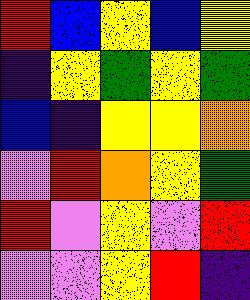[["red", "blue", "yellow", "blue", "yellow"], ["indigo", "yellow", "green", "yellow", "green"], ["blue", "indigo", "yellow", "yellow", "orange"], ["violet", "red", "orange", "yellow", "green"], ["red", "violet", "yellow", "violet", "red"], ["violet", "violet", "yellow", "red", "indigo"]]